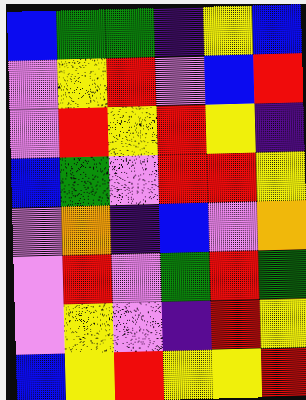[["blue", "green", "green", "indigo", "yellow", "blue"], ["violet", "yellow", "red", "violet", "blue", "red"], ["violet", "red", "yellow", "red", "yellow", "indigo"], ["blue", "green", "violet", "red", "red", "yellow"], ["violet", "orange", "indigo", "blue", "violet", "orange"], ["violet", "red", "violet", "green", "red", "green"], ["violet", "yellow", "violet", "indigo", "red", "yellow"], ["blue", "yellow", "red", "yellow", "yellow", "red"]]